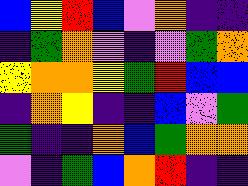[["blue", "yellow", "red", "blue", "violet", "orange", "indigo", "indigo"], ["indigo", "green", "orange", "violet", "indigo", "violet", "green", "orange"], ["yellow", "orange", "orange", "yellow", "green", "red", "blue", "blue"], ["indigo", "orange", "yellow", "indigo", "indigo", "blue", "violet", "green"], ["green", "indigo", "indigo", "orange", "blue", "green", "orange", "orange"], ["violet", "indigo", "green", "blue", "orange", "red", "indigo", "indigo"]]